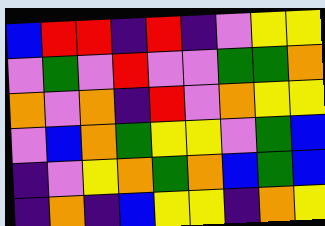[["blue", "red", "red", "indigo", "red", "indigo", "violet", "yellow", "yellow"], ["violet", "green", "violet", "red", "violet", "violet", "green", "green", "orange"], ["orange", "violet", "orange", "indigo", "red", "violet", "orange", "yellow", "yellow"], ["violet", "blue", "orange", "green", "yellow", "yellow", "violet", "green", "blue"], ["indigo", "violet", "yellow", "orange", "green", "orange", "blue", "green", "blue"], ["indigo", "orange", "indigo", "blue", "yellow", "yellow", "indigo", "orange", "yellow"]]